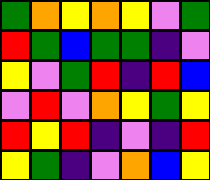[["green", "orange", "yellow", "orange", "yellow", "violet", "green"], ["red", "green", "blue", "green", "green", "indigo", "violet"], ["yellow", "violet", "green", "red", "indigo", "red", "blue"], ["violet", "red", "violet", "orange", "yellow", "green", "yellow"], ["red", "yellow", "red", "indigo", "violet", "indigo", "red"], ["yellow", "green", "indigo", "violet", "orange", "blue", "yellow"]]